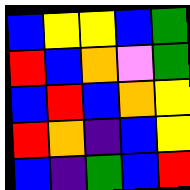[["blue", "yellow", "yellow", "blue", "green"], ["red", "blue", "orange", "violet", "green"], ["blue", "red", "blue", "orange", "yellow"], ["red", "orange", "indigo", "blue", "yellow"], ["blue", "indigo", "green", "blue", "red"]]